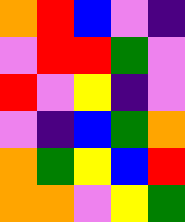[["orange", "red", "blue", "violet", "indigo"], ["violet", "red", "red", "green", "violet"], ["red", "violet", "yellow", "indigo", "violet"], ["violet", "indigo", "blue", "green", "orange"], ["orange", "green", "yellow", "blue", "red"], ["orange", "orange", "violet", "yellow", "green"]]